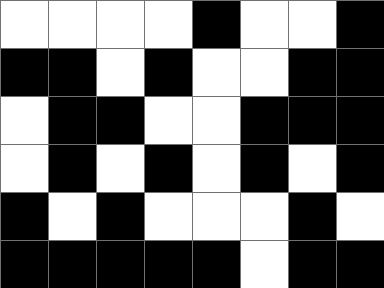[["white", "white", "white", "white", "black", "white", "white", "black"], ["black", "black", "white", "black", "white", "white", "black", "black"], ["white", "black", "black", "white", "white", "black", "black", "black"], ["white", "black", "white", "black", "white", "black", "white", "black"], ["black", "white", "black", "white", "white", "white", "black", "white"], ["black", "black", "black", "black", "black", "white", "black", "black"]]